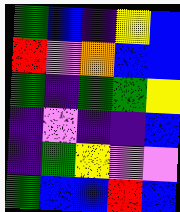[["green", "blue", "indigo", "yellow", "blue"], ["red", "violet", "orange", "blue", "blue"], ["green", "indigo", "green", "green", "yellow"], ["indigo", "violet", "indigo", "indigo", "blue"], ["indigo", "green", "yellow", "violet", "violet"], ["green", "blue", "blue", "red", "blue"]]